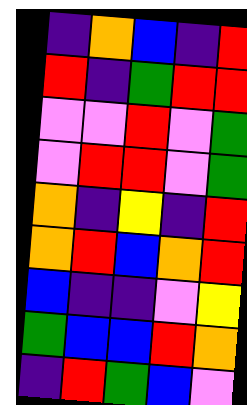[["indigo", "orange", "blue", "indigo", "red"], ["red", "indigo", "green", "red", "red"], ["violet", "violet", "red", "violet", "green"], ["violet", "red", "red", "violet", "green"], ["orange", "indigo", "yellow", "indigo", "red"], ["orange", "red", "blue", "orange", "red"], ["blue", "indigo", "indigo", "violet", "yellow"], ["green", "blue", "blue", "red", "orange"], ["indigo", "red", "green", "blue", "violet"]]